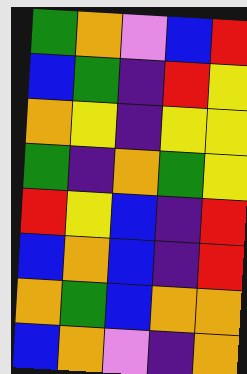[["green", "orange", "violet", "blue", "red"], ["blue", "green", "indigo", "red", "yellow"], ["orange", "yellow", "indigo", "yellow", "yellow"], ["green", "indigo", "orange", "green", "yellow"], ["red", "yellow", "blue", "indigo", "red"], ["blue", "orange", "blue", "indigo", "red"], ["orange", "green", "blue", "orange", "orange"], ["blue", "orange", "violet", "indigo", "orange"]]